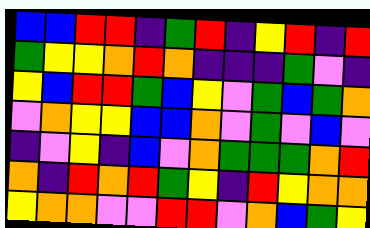[["blue", "blue", "red", "red", "indigo", "green", "red", "indigo", "yellow", "red", "indigo", "red"], ["green", "yellow", "yellow", "orange", "red", "orange", "indigo", "indigo", "indigo", "green", "violet", "indigo"], ["yellow", "blue", "red", "red", "green", "blue", "yellow", "violet", "green", "blue", "green", "orange"], ["violet", "orange", "yellow", "yellow", "blue", "blue", "orange", "violet", "green", "violet", "blue", "violet"], ["indigo", "violet", "yellow", "indigo", "blue", "violet", "orange", "green", "green", "green", "orange", "red"], ["orange", "indigo", "red", "orange", "red", "green", "yellow", "indigo", "red", "yellow", "orange", "orange"], ["yellow", "orange", "orange", "violet", "violet", "red", "red", "violet", "orange", "blue", "green", "yellow"]]